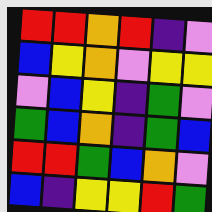[["red", "red", "orange", "red", "indigo", "violet"], ["blue", "yellow", "orange", "violet", "yellow", "yellow"], ["violet", "blue", "yellow", "indigo", "green", "violet"], ["green", "blue", "orange", "indigo", "green", "blue"], ["red", "red", "green", "blue", "orange", "violet"], ["blue", "indigo", "yellow", "yellow", "red", "green"]]